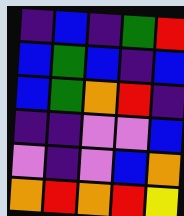[["indigo", "blue", "indigo", "green", "red"], ["blue", "green", "blue", "indigo", "blue"], ["blue", "green", "orange", "red", "indigo"], ["indigo", "indigo", "violet", "violet", "blue"], ["violet", "indigo", "violet", "blue", "orange"], ["orange", "red", "orange", "red", "yellow"]]